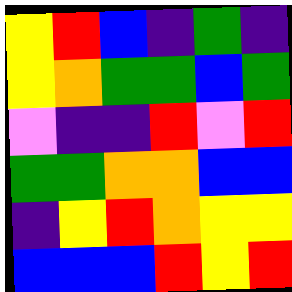[["yellow", "red", "blue", "indigo", "green", "indigo"], ["yellow", "orange", "green", "green", "blue", "green"], ["violet", "indigo", "indigo", "red", "violet", "red"], ["green", "green", "orange", "orange", "blue", "blue"], ["indigo", "yellow", "red", "orange", "yellow", "yellow"], ["blue", "blue", "blue", "red", "yellow", "red"]]